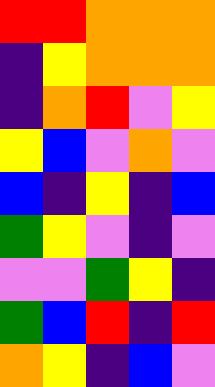[["red", "red", "orange", "orange", "orange"], ["indigo", "yellow", "orange", "orange", "orange"], ["indigo", "orange", "red", "violet", "yellow"], ["yellow", "blue", "violet", "orange", "violet"], ["blue", "indigo", "yellow", "indigo", "blue"], ["green", "yellow", "violet", "indigo", "violet"], ["violet", "violet", "green", "yellow", "indigo"], ["green", "blue", "red", "indigo", "red"], ["orange", "yellow", "indigo", "blue", "violet"]]